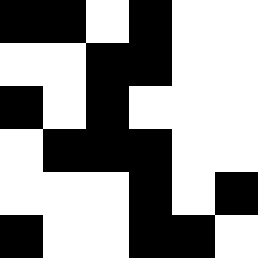[["black", "black", "white", "black", "white", "white"], ["white", "white", "black", "black", "white", "white"], ["black", "white", "black", "white", "white", "white"], ["white", "black", "black", "black", "white", "white"], ["white", "white", "white", "black", "white", "black"], ["black", "white", "white", "black", "black", "white"]]